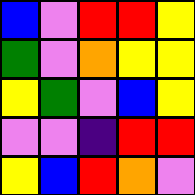[["blue", "violet", "red", "red", "yellow"], ["green", "violet", "orange", "yellow", "yellow"], ["yellow", "green", "violet", "blue", "yellow"], ["violet", "violet", "indigo", "red", "red"], ["yellow", "blue", "red", "orange", "violet"]]